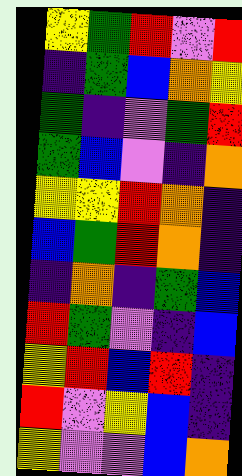[["yellow", "green", "red", "violet", "red"], ["indigo", "green", "blue", "orange", "yellow"], ["green", "indigo", "violet", "green", "red"], ["green", "blue", "violet", "indigo", "orange"], ["yellow", "yellow", "red", "orange", "indigo"], ["blue", "green", "red", "orange", "indigo"], ["indigo", "orange", "indigo", "green", "blue"], ["red", "green", "violet", "indigo", "blue"], ["yellow", "red", "blue", "red", "indigo"], ["red", "violet", "yellow", "blue", "indigo"], ["yellow", "violet", "violet", "blue", "orange"]]